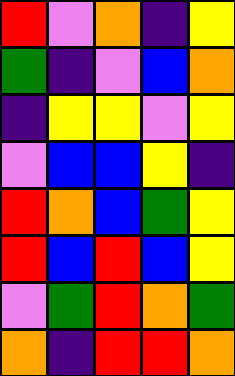[["red", "violet", "orange", "indigo", "yellow"], ["green", "indigo", "violet", "blue", "orange"], ["indigo", "yellow", "yellow", "violet", "yellow"], ["violet", "blue", "blue", "yellow", "indigo"], ["red", "orange", "blue", "green", "yellow"], ["red", "blue", "red", "blue", "yellow"], ["violet", "green", "red", "orange", "green"], ["orange", "indigo", "red", "red", "orange"]]